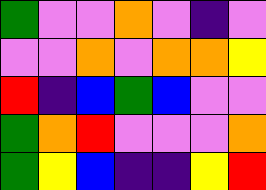[["green", "violet", "violet", "orange", "violet", "indigo", "violet"], ["violet", "violet", "orange", "violet", "orange", "orange", "yellow"], ["red", "indigo", "blue", "green", "blue", "violet", "violet"], ["green", "orange", "red", "violet", "violet", "violet", "orange"], ["green", "yellow", "blue", "indigo", "indigo", "yellow", "red"]]